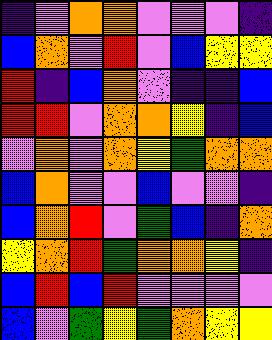[["indigo", "violet", "orange", "orange", "violet", "violet", "violet", "indigo"], ["blue", "orange", "violet", "red", "violet", "blue", "yellow", "yellow"], ["red", "indigo", "blue", "orange", "violet", "indigo", "indigo", "blue"], ["red", "red", "violet", "orange", "orange", "yellow", "indigo", "blue"], ["violet", "orange", "violet", "orange", "yellow", "green", "orange", "orange"], ["blue", "orange", "violet", "violet", "blue", "violet", "violet", "indigo"], ["blue", "orange", "red", "violet", "green", "blue", "indigo", "orange"], ["yellow", "orange", "red", "green", "orange", "orange", "yellow", "indigo"], ["blue", "red", "blue", "red", "violet", "violet", "violet", "violet"], ["blue", "violet", "green", "yellow", "green", "orange", "yellow", "yellow"]]